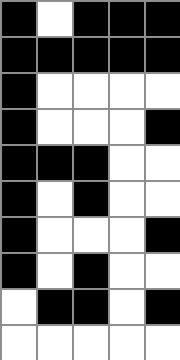[["black", "white", "black", "black", "black"], ["black", "black", "black", "black", "black"], ["black", "white", "white", "white", "white"], ["black", "white", "white", "white", "black"], ["black", "black", "black", "white", "white"], ["black", "white", "black", "white", "white"], ["black", "white", "white", "white", "black"], ["black", "white", "black", "white", "white"], ["white", "black", "black", "white", "black"], ["white", "white", "white", "white", "white"]]